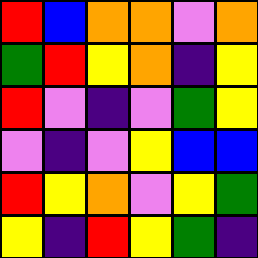[["red", "blue", "orange", "orange", "violet", "orange"], ["green", "red", "yellow", "orange", "indigo", "yellow"], ["red", "violet", "indigo", "violet", "green", "yellow"], ["violet", "indigo", "violet", "yellow", "blue", "blue"], ["red", "yellow", "orange", "violet", "yellow", "green"], ["yellow", "indigo", "red", "yellow", "green", "indigo"]]